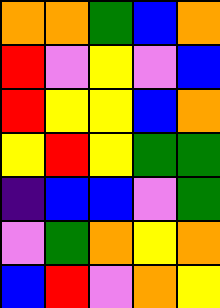[["orange", "orange", "green", "blue", "orange"], ["red", "violet", "yellow", "violet", "blue"], ["red", "yellow", "yellow", "blue", "orange"], ["yellow", "red", "yellow", "green", "green"], ["indigo", "blue", "blue", "violet", "green"], ["violet", "green", "orange", "yellow", "orange"], ["blue", "red", "violet", "orange", "yellow"]]